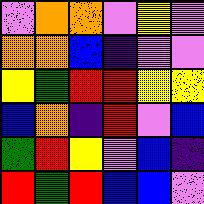[["violet", "orange", "orange", "violet", "yellow", "violet"], ["orange", "orange", "blue", "indigo", "violet", "violet"], ["yellow", "green", "red", "red", "yellow", "yellow"], ["blue", "orange", "indigo", "red", "violet", "blue"], ["green", "red", "yellow", "violet", "blue", "indigo"], ["red", "green", "red", "blue", "blue", "violet"]]